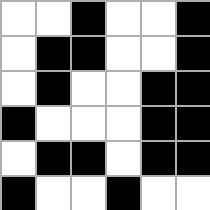[["white", "white", "black", "white", "white", "black"], ["white", "black", "black", "white", "white", "black"], ["white", "black", "white", "white", "black", "black"], ["black", "white", "white", "white", "black", "black"], ["white", "black", "black", "white", "black", "black"], ["black", "white", "white", "black", "white", "white"]]